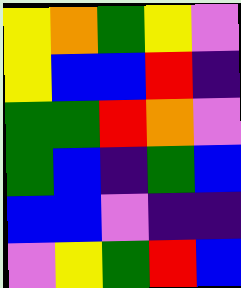[["yellow", "orange", "green", "yellow", "violet"], ["yellow", "blue", "blue", "red", "indigo"], ["green", "green", "red", "orange", "violet"], ["green", "blue", "indigo", "green", "blue"], ["blue", "blue", "violet", "indigo", "indigo"], ["violet", "yellow", "green", "red", "blue"]]